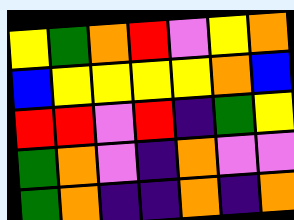[["yellow", "green", "orange", "red", "violet", "yellow", "orange"], ["blue", "yellow", "yellow", "yellow", "yellow", "orange", "blue"], ["red", "red", "violet", "red", "indigo", "green", "yellow"], ["green", "orange", "violet", "indigo", "orange", "violet", "violet"], ["green", "orange", "indigo", "indigo", "orange", "indigo", "orange"]]